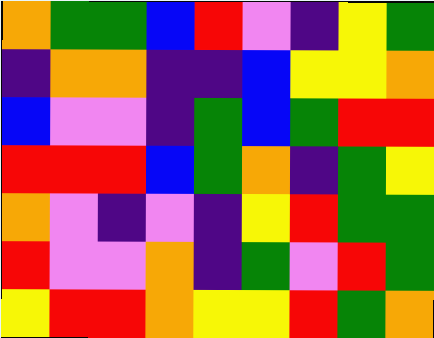[["orange", "green", "green", "blue", "red", "violet", "indigo", "yellow", "green"], ["indigo", "orange", "orange", "indigo", "indigo", "blue", "yellow", "yellow", "orange"], ["blue", "violet", "violet", "indigo", "green", "blue", "green", "red", "red"], ["red", "red", "red", "blue", "green", "orange", "indigo", "green", "yellow"], ["orange", "violet", "indigo", "violet", "indigo", "yellow", "red", "green", "green"], ["red", "violet", "violet", "orange", "indigo", "green", "violet", "red", "green"], ["yellow", "red", "red", "orange", "yellow", "yellow", "red", "green", "orange"]]